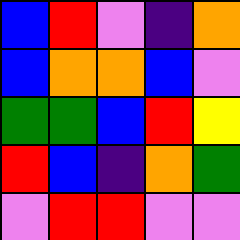[["blue", "red", "violet", "indigo", "orange"], ["blue", "orange", "orange", "blue", "violet"], ["green", "green", "blue", "red", "yellow"], ["red", "blue", "indigo", "orange", "green"], ["violet", "red", "red", "violet", "violet"]]